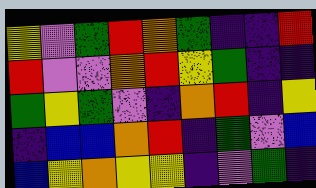[["yellow", "violet", "green", "red", "orange", "green", "indigo", "indigo", "red"], ["red", "violet", "violet", "orange", "red", "yellow", "green", "indigo", "indigo"], ["green", "yellow", "green", "violet", "indigo", "orange", "red", "indigo", "yellow"], ["indigo", "blue", "blue", "orange", "red", "indigo", "green", "violet", "blue"], ["blue", "yellow", "orange", "yellow", "yellow", "indigo", "violet", "green", "indigo"]]